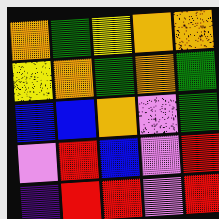[["orange", "green", "yellow", "orange", "orange"], ["yellow", "orange", "green", "orange", "green"], ["blue", "blue", "orange", "violet", "green"], ["violet", "red", "blue", "violet", "red"], ["indigo", "red", "red", "violet", "red"]]